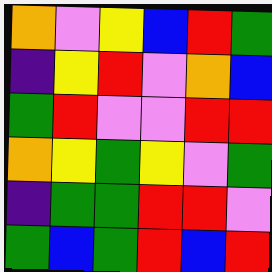[["orange", "violet", "yellow", "blue", "red", "green"], ["indigo", "yellow", "red", "violet", "orange", "blue"], ["green", "red", "violet", "violet", "red", "red"], ["orange", "yellow", "green", "yellow", "violet", "green"], ["indigo", "green", "green", "red", "red", "violet"], ["green", "blue", "green", "red", "blue", "red"]]